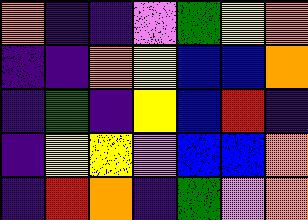[["orange", "indigo", "indigo", "violet", "green", "yellow", "orange"], ["indigo", "indigo", "orange", "yellow", "blue", "blue", "orange"], ["indigo", "green", "indigo", "yellow", "blue", "red", "indigo"], ["indigo", "yellow", "yellow", "violet", "blue", "blue", "orange"], ["indigo", "red", "orange", "indigo", "green", "violet", "orange"]]